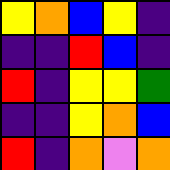[["yellow", "orange", "blue", "yellow", "indigo"], ["indigo", "indigo", "red", "blue", "indigo"], ["red", "indigo", "yellow", "yellow", "green"], ["indigo", "indigo", "yellow", "orange", "blue"], ["red", "indigo", "orange", "violet", "orange"]]